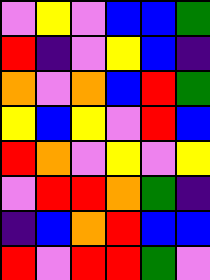[["violet", "yellow", "violet", "blue", "blue", "green"], ["red", "indigo", "violet", "yellow", "blue", "indigo"], ["orange", "violet", "orange", "blue", "red", "green"], ["yellow", "blue", "yellow", "violet", "red", "blue"], ["red", "orange", "violet", "yellow", "violet", "yellow"], ["violet", "red", "red", "orange", "green", "indigo"], ["indigo", "blue", "orange", "red", "blue", "blue"], ["red", "violet", "red", "red", "green", "violet"]]